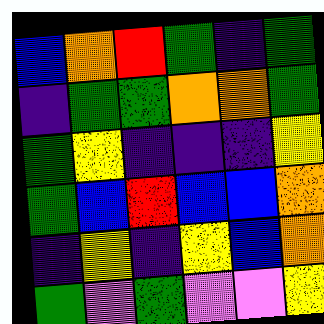[["blue", "orange", "red", "green", "indigo", "green"], ["indigo", "green", "green", "orange", "orange", "green"], ["green", "yellow", "indigo", "indigo", "indigo", "yellow"], ["green", "blue", "red", "blue", "blue", "orange"], ["indigo", "yellow", "indigo", "yellow", "blue", "orange"], ["green", "violet", "green", "violet", "violet", "yellow"]]